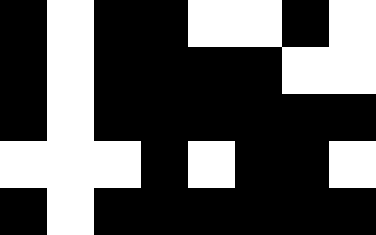[["black", "white", "black", "black", "white", "white", "black", "white"], ["black", "white", "black", "black", "black", "black", "white", "white"], ["black", "white", "black", "black", "black", "black", "black", "black"], ["white", "white", "white", "black", "white", "black", "black", "white"], ["black", "white", "black", "black", "black", "black", "black", "black"]]